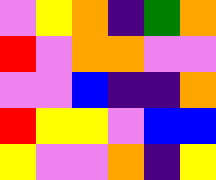[["violet", "yellow", "orange", "indigo", "green", "orange"], ["red", "violet", "orange", "orange", "violet", "violet"], ["violet", "violet", "blue", "indigo", "indigo", "orange"], ["red", "yellow", "yellow", "violet", "blue", "blue"], ["yellow", "violet", "violet", "orange", "indigo", "yellow"]]